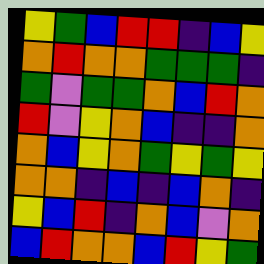[["yellow", "green", "blue", "red", "red", "indigo", "blue", "yellow"], ["orange", "red", "orange", "orange", "green", "green", "green", "indigo"], ["green", "violet", "green", "green", "orange", "blue", "red", "orange"], ["red", "violet", "yellow", "orange", "blue", "indigo", "indigo", "orange"], ["orange", "blue", "yellow", "orange", "green", "yellow", "green", "yellow"], ["orange", "orange", "indigo", "blue", "indigo", "blue", "orange", "indigo"], ["yellow", "blue", "red", "indigo", "orange", "blue", "violet", "orange"], ["blue", "red", "orange", "orange", "blue", "red", "yellow", "green"]]